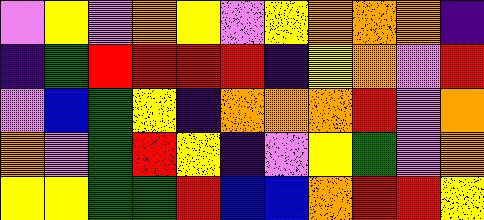[["violet", "yellow", "violet", "orange", "yellow", "violet", "yellow", "orange", "orange", "orange", "indigo"], ["indigo", "green", "red", "red", "red", "red", "indigo", "yellow", "orange", "violet", "red"], ["violet", "blue", "green", "yellow", "indigo", "orange", "orange", "orange", "red", "violet", "orange"], ["orange", "violet", "green", "red", "yellow", "indigo", "violet", "yellow", "green", "violet", "orange"], ["yellow", "yellow", "green", "green", "red", "blue", "blue", "orange", "red", "red", "yellow"]]